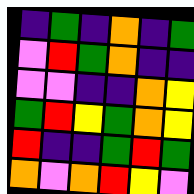[["indigo", "green", "indigo", "orange", "indigo", "green"], ["violet", "red", "green", "orange", "indigo", "indigo"], ["violet", "violet", "indigo", "indigo", "orange", "yellow"], ["green", "red", "yellow", "green", "orange", "yellow"], ["red", "indigo", "indigo", "green", "red", "green"], ["orange", "violet", "orange", "red", "yellow", "violet"]]